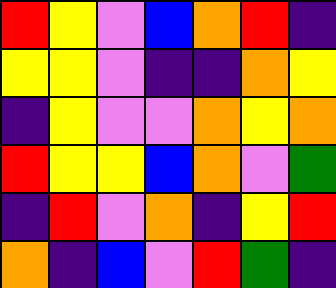[["red", "yellow", "violet", "blue", "orange", "red", "indigo"], ["yellow", "yellow", "violet", "indigo", "indigo", "orange", "yellow"], ["indigo", "yellow", "violet", "violet", "orange", "yellow", "orange"], ["red", "yellow", "yellow", "blue", "orange", "violet", "green"], ["indigo", "red", "violet", "orange", "indigo", "yellow", "red"], ["orange", "indigo", "blue", "violet", "red", "green", "indigo"]]